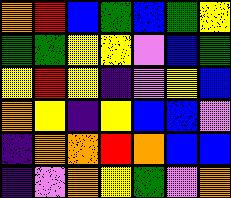[["orange", "red", "blue", "green", "blue", "green", "yellow"], ["green", "green", "yellow", "yellow", "violet", "blue", "green"], ["yellow", "red", "yellow", "indigo", "violet", "yellow", "blue"], ["orange", "yellow", "indigo", "yellow", "blue", "blue", "violet"], ["indigo", "orange", "orange", "red", "orange", "blue", "blue"], ["indigo", "violet", "orange", "yellow", "green", "violet", "orange"]]